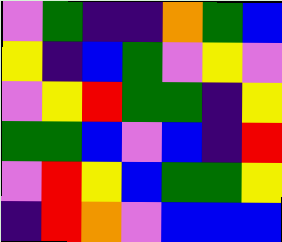[["violet", "green", "indigo", "indigo", "orange", "green", "blue"], ["yellow", "indigo", "blue", "green", "violet", "yellow", "violet"], ["violet", "yellow", "red", "green", "green", "indigo", "yellow"], ["green", "green", "blue", "violet", "blue", "indigo", "red"], ["violet", "red", "yellow", "blue", "green", "green", "yellow"], ["indigo", "red", "orange", "violet", "blue", "blue", "blue"]]